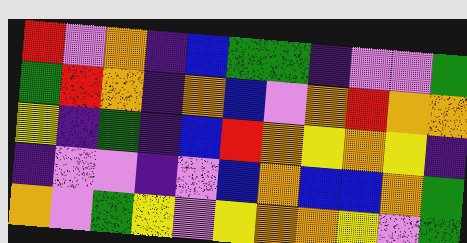[["red", "violet", "orange", "indigo", "blue", "green", "green", "indigo", "violet", "violet", "green"], ["green", "red", "orange", "indigo", "orange", "blue", "violet", "orange", "red", "orange", "orange"], ["yellow", "indigo", "green", "indigo", "blue", "red", "orange", "yellow", "orange", "yellow", "indigo"], ["indigo", "violet", "violet", "indigo", "violet", "blue", "orange", "blue", "blue", "orange", "green"], ["orange", "violet", "green", "yellow", "violet", "yellow", "orange", "orange", "yellow", "violet", "green"]]